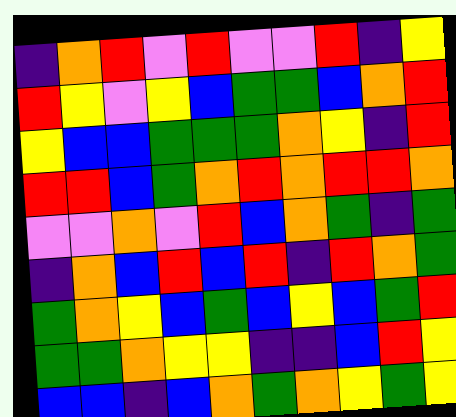[["indigo", "orange", "red", "violet", "red", "violet", "violet", "red", "indigo", "yellow"], ["red", "yellow", "violet", "yellow", "blue", "green", "green", "blue", "orange", "red"], ["yellow", "blue", "blue", "green", "green", "green", "orange", "yellow", "indigo", "red"], ["red", "red", "blue", "green", "orange", "red", "orange", "red", "red", "orange"], ["violet", "violet", "orange", "violet", "red", "blue", "orange", "green", "indigo", "green"], ["indigo", "orange", "blue", "red", "blue", "red", "indigo", "red", "orange", "green"], ["green", "orange", "yellow", "blue", "green", "blue", "yellow", "blue", "green", "red"], ["green", "green", "orange", "yellow", "yellow", "indigo", "indigo", "blue", "red", "yellow"], ["blue", "blue", "indigo", "blue", "orange", "green", "orange", "yellow", "green", "yellow"]]